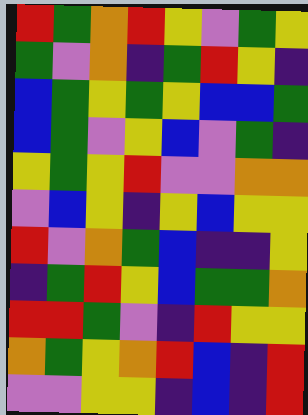[["red", "green", "orange", "red", "yellow", "violet", "green", "yellow"], ["green", "violet", "orange", "indigo", "green", "red", "yellow", "indigo"], ["blue", "green", "yellow", "green", "yellow", "blue", "blue", "green"], ["blue", "green", "violet", "yellow", "blue", "violet", "green", "indigo"], ["yellow", "green", "yellow", "red", "violet", "violet", "orange", "orange"], ["violet", "blue", "yellow", "indigo", "yellow", "blue", "yellow", "yellow"], ["red", "violet", "orange", "green", "blue", "indigo", "indigo", "yellow"], ["indigo", "green", "red", "yellow", "blue", "green", "green", "orange"], ["red", "red", "green", "violet", "indigo", "red", "yellow", "yellow"], ["orange", "green", "yellow", "orange", "red", "blue", "indigo", "red"], ["violet", "violet", "yellow", "yellow", "indigo", "blue", "indigo", "red"]]